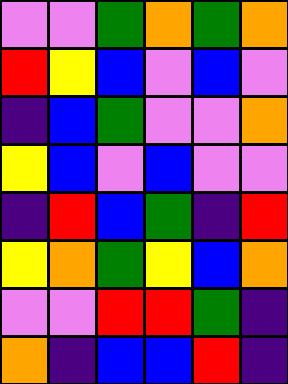[["violet", "violet", "green", "orange", "green", "orange"], ["red", "yellow", "blue", "violet", "blue", "violet"], ["indigo", "blue", "green", "violet", "violet", "orange"], ["yellow", "blue", "violet", "blue", "violet", "violet"], ["indigo", "red", "blue", "green", "indigo", "red"], ["yellow", "orange", "green", "yellow", "blue", "orange"], ["violet", "violet", "red", "red", "green", "indigo"], ["orange", "indigo", "blue", "blue", "red", "indigo"]]